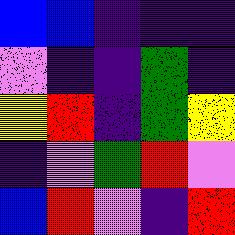[["blue", "blue", "indigo", "indigo", "indigo"], ["violet", "indigo", "indigo", "green", "indigo"], ["yellow", "red", "indigo", "green", "yellow"], ["indigo", "violet", "green", "red", "violet"], ["blue", "red", "violet", "indigo", "red"]]